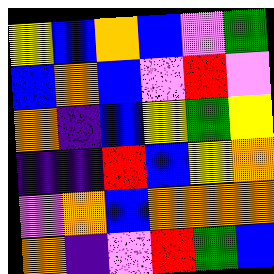[["yellow", "blue", "orange", "blue", "violet", "green"], ["blue", "orange", "blue", "violet", "red", "violet"], ["orange", "indigo", "blue", "yellow", "green", "yellow"], ["indigo", "indigo", "red", "blue", "yellow", "orange"], ["violet", "orange", "blue", "orange", "orange", "orange"], ["orange", "indigo", "violet", "red", "green", "blue"]]